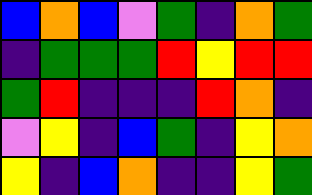[["blue", "orange", "blue", "violet", "green", "indigo", "orange", "green"], ["indigo", "green", "green", "green", "red", "yellow", "red", "red"], ["green", "red", "indigo", "indigo", "indigo", "red", "orange", "indigo"], ["violet", "yellow", "indigo", "blue", "green", "indigo", "yellow", "orange"], ["yellow", "indigo", "blue", "orange", "indigo", "indigo", "yellow", "green"]]